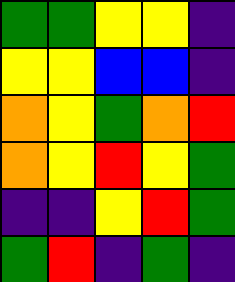[["green", "green", "yellow", "yellow", "indigo"], ["yellow", "yellow", "blue", "blue", "indigo"], ["orange", "yellow", "green", "orange", "red"], ["orange", "yellow", "red", "yellow", "green"], ["indigo", "indigo", "yellow", "red", "green"], ["green", "red", "indigo", "green", "indigo"]]